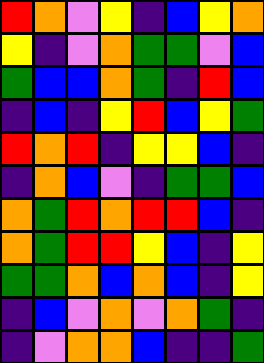[["red", "orange", "violet", "yellow", "indigo", "blue", "yellow", "orange"], ["yellow", "indigo", "violet", "orange", "green", "green", "violet", "blue"], ["green", "blue", "blue", "orange", "green", "indigo", "red", "blue"], ["indigo", "blue", "indigo", "yellow", "red", "blue", "yellow", "green"], ["red", "orange", "red", "indigo", "yellow", "yellow", "blue", "indigo"], ["indigo", "orange", "blue", "violet", "indigo", "green", "green", "blue"], ["orange", "green", "red", "orange", "red", "red", "blue", "indigo"], ["orange", "green", "red", "red", "yellow", "blue", "indigo", "yellow"], ["green", "green", "orange", "blue", "orange", "blue", "indigo", "yellow"], ["indigo", "blue", "violet", "orange", "violet", "orange", "green", "indigo"], ["indigo", "violet", "orange", "orange", "blue", "indigo", "indigo", "green"]]